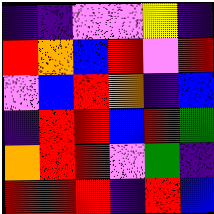[["indigo", "indigo", "violet", "violet", "yellow", "indigo"], ["red", "orange", "blue", "red", "violet", "red"], ["violet", "blue", "red", "orange", "indigo", "blue"], ["indigo", "red", "red", "blue", "red", "green"], ["orange", "red", "red", "violet", "green", "indigo"], ["red", "red", "red", "indigo", "red", "blue"]]